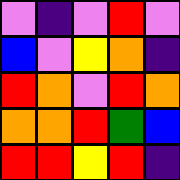[["violet", "indigo", "violet", "red", "violet"], ["blue", "violet", "yellow", "orange", "indigo"], ["red", "orange", "violet", "red", "orange"], ["orange", "orange", "red", "green", "blue"], ["red", "red", "yellow", "red", "indigo"]]